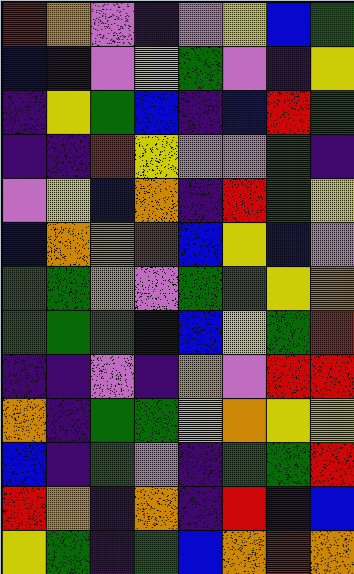[["red", "orange", "violet", "indigo", "violet", "yellow", "blue", "green"], ["blue", "indigo", "violet", "yellow", "green", "violet", "indigo", "yellow"], ["indigo", "yellow", "green", "blue", "indigo", "blue", "red", "green"], ["indigo", "indigo", "red", "yellow", "violet", "violet", "green", "indigo"], ["violet", "yellow", "blue", "orange", "indigo", "red", "green", "yellow"], ["blue", "orange", "orange", "red", "blue", "yellow", "blue", "violet"], ["green", "green", "orange", "violet", "green", "green", "yellow", "orange"], ["green", "green", "green", "blue", "blue", "yellow", "green", "red"], ["indigo", "indigo", "violet", "indigo", "orange", "violet", "red", "red"], ["orange", "indigo", "green", "green", "yellow", "orange", "yellow", "yellow"], ["blue", "indigo", "green", "violet", "indigo", "green", "green", "red"], ["red", "orange", "indigo", "orange", "indigo", "red", "indigo", "blue"], ["yellow", "green", "indigo", "green", "blue", "orange", "red", "orange"]]